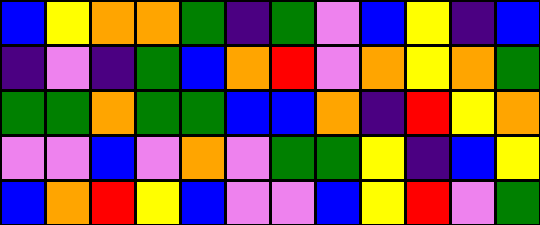[["blue", "yellow", "orange", "orange", "green", "indigo", "green", "violet", "blue", "yellow", "indigo", "blue"], ["indigo", "violet", "indigo", "green", "blue", "orange", "red", "violet", "orange", "yellow", "orange", "green"], ["green", "green", "orange", "green", "green", "blue", "blue", "orange", "indigo", "red", "yellow", "orange"], ["violet", "violet", "blue", "violet", "orange", "violet", "green", "green", "yellow", "indigo", "blue", "yellow"], ["blue", "orange", "red", "yellow", "blue", "violet", "violet", "blue", "yellow", "red", "violet", "green"]]